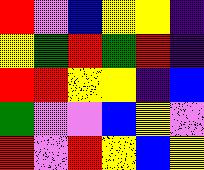[["red", "violet", "blue", "yellow", "yellow", "indigo"], ["yellow", "green", "red", "green", "red", "indigo"], ["red", "red", "yellow", "yellow", "indigo", "blue"], ["green", "violet", "violet", "blue", "yellow", "violet"], ["red", "violet", "red", "yellow", "blue", "yellow"]]